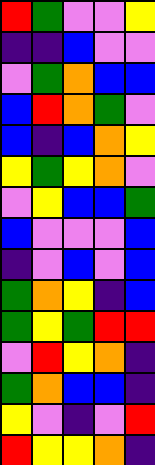[["red", "green", "violet", "violet", "yellow"], ["indigo", "indigo", "blue", "violet", "violet"], ["violet", "green", "orange", "blue", "blue"], ["blue", "red", "orange", "green", "violet"], ["blue", "indigo", "blue", "orange", "yellow"], ["yellow", "green", "yellow", "orange", "violet"], ["violet", "yellow", "blue", "blue", "green"], ["blue", "violet", "violet", "violet", "blue"], ["indigo", "violet", "blue", "violet", "blue"], ["green", "orange", "yellow", "indigo", "blue"], ["green", "yellow", "green", "red", "red"], ["violet", "red", "yellow", "orange", "indigo"], ["green", "orange", "blue", "blue", "indigo"], ["yellow", "violet", "indigo", "violet", "red"], ["red", "yellow", "yellow", "orange", "indigo"]]